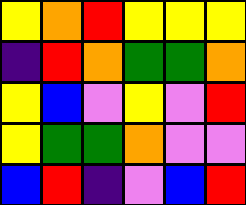[["yellow", "orange", "red", "yellow", "yellow", "yellow"], ["indigo", "red", "orange", "green", "green", "orange"], ["yellow", "blue", "violet", "yellow", "violet", "red"], ["yellow", "green", "green", "orange", "violet", "violet"], ["blue", "red", "indigo", "violet", "blue", "red"]]